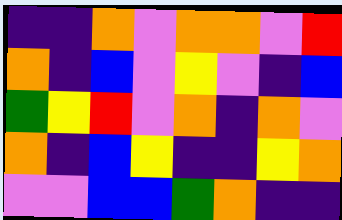[["indigo", "indigo", "orange", "violet", "orange", "orange", "violet", "red"], ["orange", "indigo", "blue", "violet", "yellow", "violet", "indigo", "blue"], ["green", "yellow", "red", "violet", "orange", "indigo", "orange", "violet"], ["orange", "indigo", "blue", "yellow", "indigo", "indigo", "yellow", "orange"], ["violet", "violet", "blue", "blue", "green", "orange", "indigo", "indigo"]]